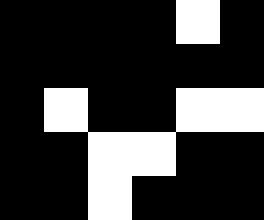[["black", "black", "black", "black", "white", "black"], ["black", "black", "black", "black", "black", "black"], ["black", "white", "black", "black", "white", "white"], ["black", "black", "white", "white", "black", "black"], ["black", "black", "white", "black", "black", "black"]]